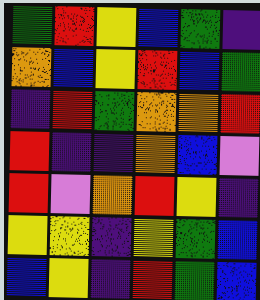[["green", "red", "yellow", "blue", "green", "indigo"], ["orange", "blue", "yellow", "red", "blue", "green"], ["indigo", "red", "green", "orange", "orange", "red"], ["red", "indigo", "indigo", "orange", "blue", "violet"], ["red", "violet", "orange", "red", "yellow", "indigo"], ["yellow", "yellow", "indigo", "yellow", "green", "blue"], ["blue", "yellow", "indigo", "red", "green", "blue"]]